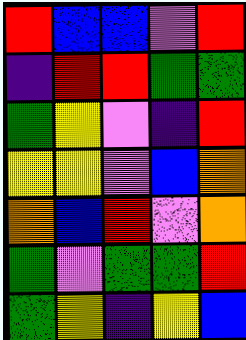[["red", "blue", "blue", "violet", "red"], ["indigo", "red", "red", "green", "green"], ["green", "yellow", "violet", "indigo", "red"], ["yellow", "yellow", "violet", "blue", "orange"], ["orange", "blue", "red", "violet", "orange"], ["green", "violet", "green", "green", "red"], ["green", "yellow", "indigo", "yellow", "blue"]]